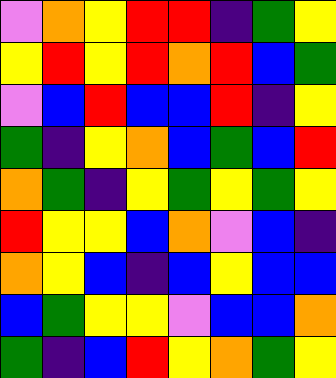[["violet", "orange", "yellow", "red", "red", "indigo", "green", "yellow"], ["yellow", "red", "yellow", "red", "orange", "red", "blue", "green"], ["violet", "blue", "red", "blue", "blue", "red", "indigo", "yellow"], ["green", "indigo", "yellow", "orange", "blue", "green", "blue", "red"], ["orange", "green", "indigo", "yellow", "green", "yellow", "green", "yellow"], ["red", "yellow", "yellow", "blue", "orange", "violet", "blue", "indigo"], ["orange", "yellow", "blue", "indigo", "blue", "yellow", "blue", "blue"], ["blue", "green", "yellow", "yellow", "violet", "blue", "blue", "orange"], ["green", "indigo", "blue", "red", "yellow", "orange", "green", "yellow"]]